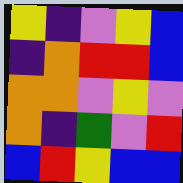[["yellow", "indigo", "violet", "yellow", "blue"], ["indigo", "orange", "red", "red", "blue"], ["orange", "orange", "violet", "yellow", "violet"], ["orange", "indigo", "green", "violet", "red"], ["blue", "red", "yellow", "blue", "blue"]]